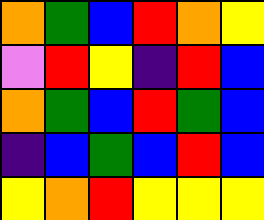[["orange", "green", "blue", "red", "orange", "yellow"], ["violet", "red", "yellow", "indigo", "red", "blue"], ["orange", "green", "blue", "red", "green", "blue"], ["indigo", "blue", "green", "blue", "red", "blue"], ["yellow", "orange", "red", "yellow", "yellow", "yellow"]]